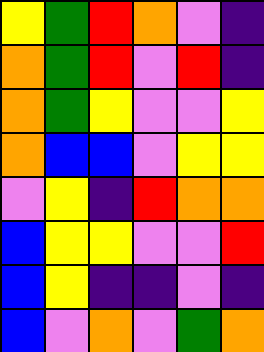[["yellow", "green", "red", "orange", "violet", "indigo"], ["orange", "green", "red", "violet", "red", "indigo"], ["orange", "green", "yellow", "violet", "violet", "yellow"], ["orange", "blue", "blue", "violet", "yellow", "yellow"], ["violet", "yellow", "indigo", "red", "orange", "orange"], ["blue", "yellow", "yellow", "violet", "violet", "red"], ["blue", "yellow", "indigo", "indigo", "violet", "indigo"], ["blue", "violet", "orange", "violet", "green", "orange"]]